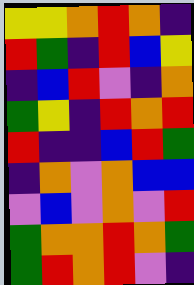[["yellow", "yellow", "orange", "red", "orange", "indigo"], ["red", "green", "indigo", "red", "blue", "yellow"], ["indigo", "blue", "red", "violet", "indigo", "orange"], ["green", "yellow", "indigo", "red", "orange", "red"], ["red", "indigo", "indigo", "blue", "red", "green"], ["indigo", "orange", "violet", "orange", "blue", "blue"], ["violet", "blue", "violet", "orange", "violet", "red"], ["green", "orange", "orange", "red", "orange", "green"], ["green", "red", "orange", "red", "violet", "indigo"]]